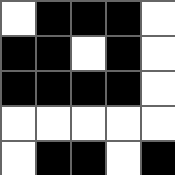[["white", "black", "black", "black", "white"], ["black", "black", "white", "black", "white"], ["black", "black", "black", "black", "white"], ["white", "white", "white", "white", "white"], ["white", "black", "black", "white", "black"]]